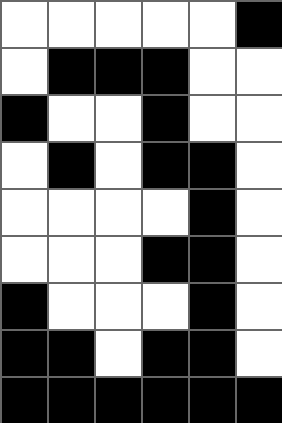[["white", "white", "white", "white", "white", "black"], ["white", "black", "black", "black", "white", "white"], ["black", "white", "white", "black", "white", "white"], ["white", "black", "white", "black", "black", "white"], ["white", "white", "white", "white", "black", "white"], ["white", "white", "white", "black", "black", "white"], ["black", "white", "white", "white", "black", "white"], ["black", "black", "white", "black", "black", "white"], ["black", "black", "black", "black", "black", "black"]]